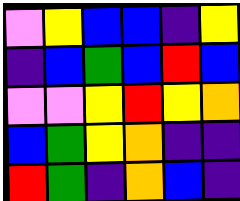[["violet", "yellow", "blue", "blue", "indigo", "yellow"], ["indigo", "blue", "green", "blue", "red", "blue"], ["violet", "violet", "yellow", "red", "yellow", "orange"], ["blue", "green", "yellow", "orange", "indigo", "indigo"], ["red", "green", "indigo", "orange", "blue", "indigo"]]